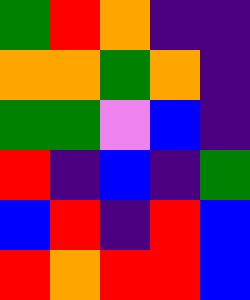[["green", "red", "orange", "indigo", "indigo"], ["orange", "orange", "green", "orange", "indigo"], ["green", "green", "violet", "blue", "indigo"], ["red", "indigo", "blue", "indigo", "green"], ["blue", "red", "indigo", "red", "blue"], ["red", "orange", "red", "red", "blue"]]